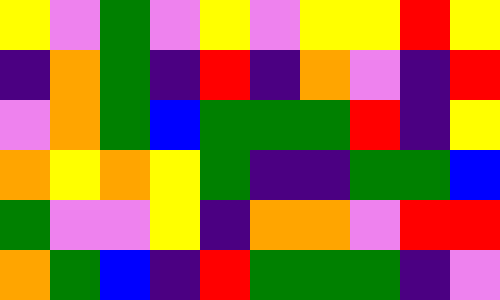[["yellow", "violet", "green", "violet", "yellow", "violet", "yellow", "yellow", "red", "yellow"], ["indigo", "orange", "green", "indigo", "red", "indigo", "orange", "violet", "indigo", "red"], ["violet", "orange", "green", "blue", "green", "green", "green", "red", "indigo", "yellow"], ["orange", "yellow", "orange", "yellow", "green", "indigo", "indigo", "green", "green", "blue"], ["green", "violet", "violet", "yellow", "indigo", "orange", "orange", "violet", "red", "red"], ["orange", "green", "blue", "indigo", "red", "green", "green", "green", "indigo", "violet"]]